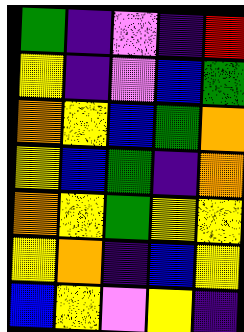[["green", "indigo", "violet", "indigo", "red"], ["yellow", "indigo", "violet", "blue", "green"], ["orange", "yellow", "blue", "green", "orange"], ["yellow", "blue", "green", "indigo", "orange"], ["orange", "yellow", "green", "yellow", "yellow"], ["yellow", "orange", "indigo", "blue", "yellow"], ["blue", "yellow", "violet", "yellow", "indigo"]]